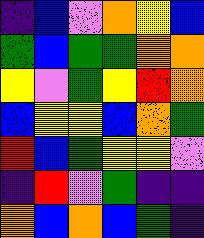[["indigo", "blue", "violet", "orange", "yellow", "blue"], ["green", "blue", "green", "green", "orange", "orange"], ["yellow", "violet", "green", "yellow", "red", "orange"], ["blue", "yellow", "yellow", "blue", "orange", "green"], ["red", "blue", "green", "yellow", "yellow", "violet"], ["indigo", "red", "violet", "green", "indigo", "indigo"], ["orange", "blue", "orange", "blue", "green", "indigo"]]